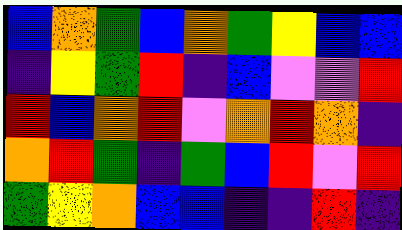[["blue", "orange", "green", "blue", "orange", "green", "yellow", "blue", "blue"], ["indigo", "yellow", "green", "red", "indigo", "blue", "violet", "violet", "red"], ["red", "blue", "orange", "red", "violet", "orange", "red", "orange", "indigo"], ["orange", "red", "green", "indigo", "green", "blue", "red", "violet", "red"], ["green", "yellow", "orange", "blue", "blue", "indigo", "indigo", "red", "indigo"]]